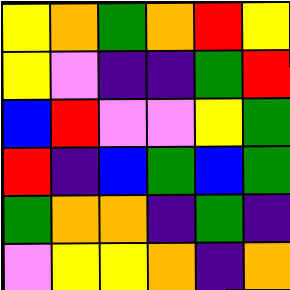[["yellow", "orange", "green", "orange", "red", "yellow"], ["yellow", "violet", "indigo", "indigo", "green", "red"], ["blue", "red", "violet", "violet", "yellow", "green"], ["red", "indigo", "blue", "green", "blue", "green"], ["green", "orange", "orange", "indigo", "green", "indigo"], ["violet", "yellow", "yellow", "orange", "indigo", "orange"]]